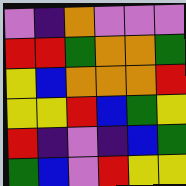[["violet", "indigo", "orange", "violet", "violet", "violet"], ["red", "red", "green", "orange", "orange", "green"], ["yellow", "blue", "orange", "orange", "orange", "red"], ["yellow", "yellow", "red", "blue", "green", "yellow"], ["red", "indigo", "violet", "indigo", "blue", "green"], ["green", "blue", "violet", "red", "yellow", "yellow"]]